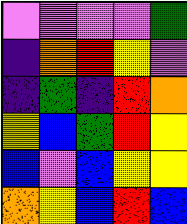[["violet", "violet", "violet", "violet", "green"], ["indigo", "orange", "red", "yellow", "violet"], ["indigo", "green", "indigo", "red", "orange"], ["yellow", "blue", "green", "red", "yellow"], ["blue", "violet", "blue", "yellow", "yellow"], ["orange", "yellow", "blue", "red", "blue"]]